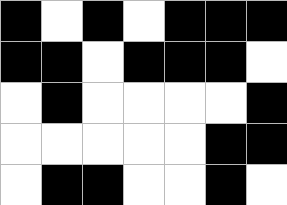[["black", "white", "black", "white", "black", "black", "black"], ["black", "black", "white", "black", "black", "black", "white"], ["white", "black", "white", "white", "white", "white", "black"], ["white", "white", "white", "white", "white", "black", "black"], ["white", "black", "black", "white", "white", "black", "white"]]